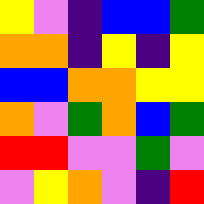[["yellow", "violet", "indigo", "blue", "blue", "green"], ["orange", "orange", "indigo", "yellow", "indigo", "yellow"], ["blue", "blue", "orange", "orange", "yellow", "yellow"], ["orange", "violet", "green", "orange", "blue", "green"], ["red", "red", "violet", "violet", "green", "violet"], ["violet", "yellow", "orange", "violet", "indigo", "red"]]